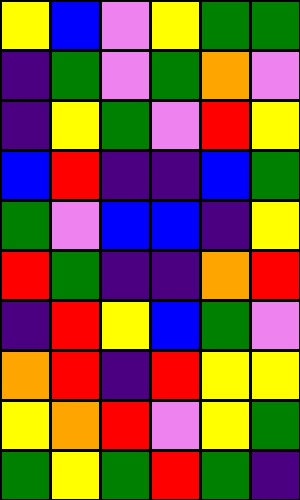[["yellow", "blue", "violet", "yellow", "green", "green"], ["indigo", "green", "violet", "green", "orange", "violet"], ["indigo", "yellow", "green", "violet", "red", "yellow"], ["blue", "red", "indigo", "indigo", "blue", "green"], ["green", "violet", "blue", "blue", "indigo", "yellow"], ["red", "green", "indigo", "indigo", "orange", "red"], ["indigo", "red", "yellow", "blue", "green", "violet"], ["orange", "red", "indigo", "red", "yellow", "yellow"], ["yellow", "orange", "red", "violet", "yellow", "green"], ["green", "yellow", "green", "red", "green", "indigo"]]